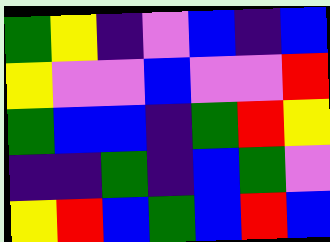[["green", "yellow", "indigo", "violet", "blue", "indigo", "blue"], ["yellow", "violet", "violet", "blue", "violet", "violet", "red"], ["green", "blue", "blue", "indigo", "green", "red", "yellow"], ["indigo", "indigo", "green", "indigo", "blue", "green", "violet"], ["yellow", "red", "blue", "green", "blue", "red", "blue"]]